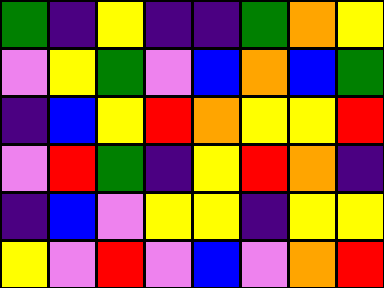[["green", "indigo", "yellow", "indigo", "indigo", "green", "orange", "yellow"], ["violet", "yellow", "green", "violet", "blue", "orange", "blue", "green"], ["indigo", "blue", "yellow", "red", "orange", "yellow", "yellow", "red"], ["violet", "red", "green", "indigo", "yellow", "red", "orange", "indigo"], ["indigo", "blue", "violet", "yellow", "yellow", "indigo", "yellow", "yellow"], ["yellow", "violet", "red", "violet", "blue", "violet", "orange", "red"]]